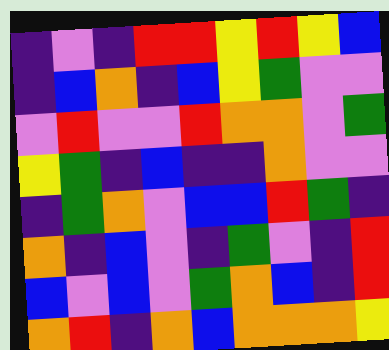[["indigo", "violet", "indigo", "red", "red", "yellow", "red", "yellow", "blue"], ["indigo", "blue", "orange", "indigo", "blue", "yellow", "green", "violet", "violet"], ["violet", "red", "violet", "violet", "red", "orange", "orange", "violet", "green"], ["yellow", "green", "indigo", "blue", "indigo", "indigo", "orange", "violet", "violet"], ["indigo", "green", "orange", "violet", "blue", "blue", "red", "green", "indigo"], ["orange", "indigo", "blue", "violet", "indigo", "green", "violet", "indigo", "red"], ["blue", "violet", "blue", "violet", "green", "orange", "blue", "indigo", "red"], ["orange", "red", "indigo", "orange", "blue", "orange", "orange", "orange", "yellow"]]